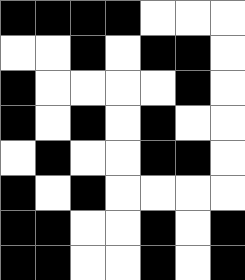[["black", "black", "black", "black", "white", "white", "white"], ["white", "white", "black", "white", "black", "black", "white"], ["black", "white", "white", "white", "white", "black", "white"], ["black", "white", "black", "white", "black", "white", "white"], ["white", "black", "white", "white", "black", "black", "white"], ["black", "white", "black", "white", "white", "white", "white"], ["black", "black", "white", "white", "black", "white", "black"], ["black", "black", "white", "white", "black", "white", "black"]]